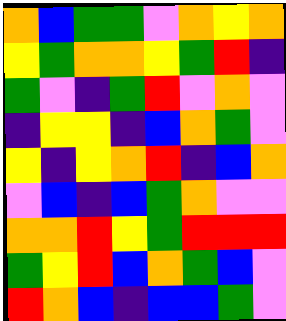[["orange", "blue", "green", "green", "violet", "orange", "yellow", "orange"], ["yellow", "green", "orange", "orange", "yellow", "green", "red", "indigo"], ["green", "violet", "indigo", "green", "red", "violet", "orange", "violet"], ["indigo", "yellow", "yellow", "indigo", "blue", "orange", "green", "violet"], ["yellow", "indigo", "yellow", "orange", "red", "indigo", "blue", "orange"], ["violet", "blue", "indigo", "blue", "green", "orange", "violet", "violet"], ["orange", "orange", "red", "yellow", "green", "red", "red", "red"], ["green", "yellow", "red", "blue", "orange", "green", "blue", "violet"], ["red", "orange", "blue", "indigo", "blue", "blue", "green", "violet"]]